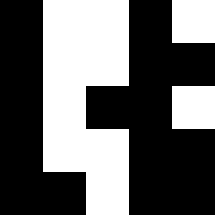[["black", "white", "white", "black", "white"], ["black", "white", "white", "black", "black"], ["black", "white", "black", "black", "white"], ["black", "white", "white", "black", "black"], ["black", "black", "white", "black", "black"]]